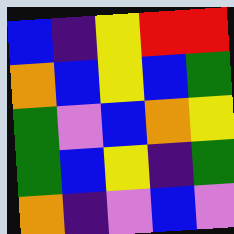[["blue", "indigo", "yellow", "red", "red"], ["orange", "blue", "yellow", "blue", "green"], ["green", "violet", "blue", "orange", "yellow"], ["green", "blue", "yellow", "indigo", "green"], ["orange", "indigo", "violet", "blue", "violet"]]